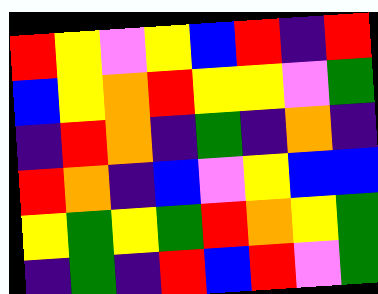[["red", "yellow", "violet", "yellow", "blue", "red", "indigo", "red"], ["blue", "yellow", "orange", "red", "yellow", "yellow", "violet", "green"], ["indigo", "red", "orange", "indigo", "green", "indigo", "orange", "indigo"], ["red", "orange", "indigo", "blue", "violet", "yellow", "blue", "blue"], ["yellow", "green", "yellow", "green", "red", "orange", "yellow", "green"], ["indigo", "green", "indigo", "red", "blue", "red", "violet", "green"]]